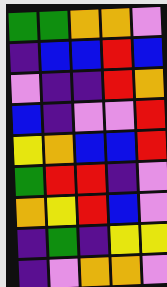[["green", "green", "orange", "orange", "violet"], ["indigo", "blue", "blue", "red", "blue"], ["violet", "indigo", "indigo", "red", "orange"], ["blue", "indigo", "violet", "violet", "red"], ["yellow", "orange", "blue", "blue", "red"], ["green", "red", "red", "indigo", "violet"], ["orange", "yellow", "red", "blue", "violet"], ["indigo", "green", "indigo", "yellow", "yellow"], ["indigo", "violet", "orange", "orange", "violet"]]